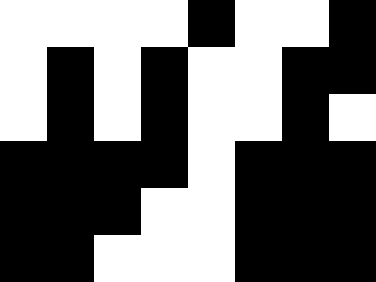[["white", "white", "white", "white", "black", "white", "white", "black"], ["white", "black", "white", "black", "white", "white", "black", "black"], ["white", "black", "white", "black", "white", "white", "black", "white"], ["black", "black", "black", "black", "white", "black", "black", "black"], ["black", "black", "black", "white", "white", "black", "black", "black"], ["black", "black", "white", "white", "white", "black", "black", "black"]]